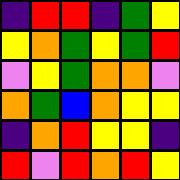[["indigo", "red", "red", "indigo", "green", "yellow"], ["yellow", "orange", "green", "yellow", "green", "red"], ["violet", "yellow", "green", "orange", "orange", "violet"], ["orange", "green", "blue", "orange", "yellow", "yellow"], ["indigo", "orange", "red", "yellow", "yellow", "indigo"], ["red", "violet", "red", "orange", "red", "yellow"]]